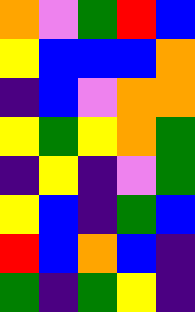[["orange", "violet", "green", "red", "blue"], ["yellow", "blue", "blue", "blue", "orange"], ["indigo", "blue", "violet", "orange", "orange"], ["yellow", "green", "yellow", "orange", "green"], ["indigo", "yellow", "indigo", "violet", "green"], ["yellow", "blue", "indigo", "green", "blue"], ["red", "blue", "orange", "blue", "indigo"], ["green", "indigo", "green", "yellow", "indigo"]]